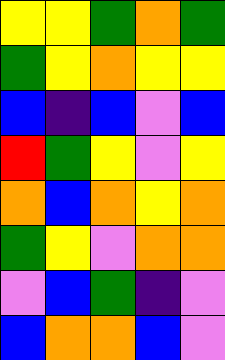[["yellow", "yellow", "green", "orange", "green"], ["green", "yellow", "orange", "yellow", "yellow"], ["blue", "indigo", "blue", "violet", "blue"], ["red", "green", "yellow", "violet", "yellow"], ["orange", "blue", "orange", "yellow", "orange"], ["green", "yellow", "violet", "orange", "orange"], ["violet", "blue", "green", "indigo", "violet"], ["blue", "orange", "orange", "blue", "violet"]]